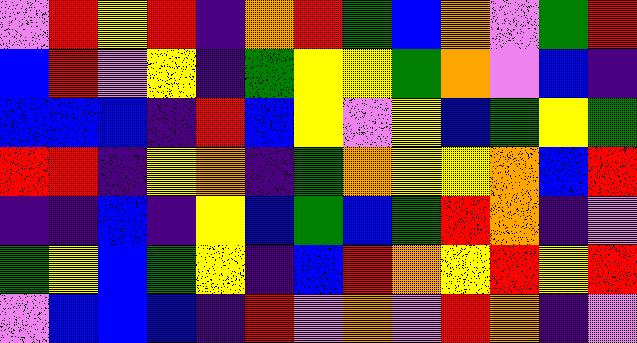[["violet", "red", "yellow", "red", "indigo", "orange", "red", "green", "blue", "orange", "violet", "green", "red"], ["blue", "red", "violet", "yellow", "indigo", "green", "yellow", "yellow", "green", "orange", "violet", "blue", "indigo"], ["blue", "blue", "blue", "indigo", "red", "blue", "yellow", "violet", "yellow", "blue", "green", "yellow", "green"], ["red", "red", "indigo", "yellow", "orange", "indigo", "green", "orange", "yellow", "yellow", "orange", "blue", "red"], ["indigo", "indigo", "blue", "indigo", "yellow", "blue", "green", "blue", "green", "red", "orange", "indigo", "violet"], ["green", "yellow", "blue", "green", "yellow", "indigo", "blue", "red", "orange", "yellow", "red", "yellow", "red"], ["violet", "blue", "blue", "blue", "indigo", "red", "violet", "orange", "violet", "red", "orange", "indigo", "violet"]]